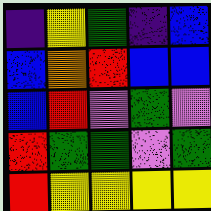[["indigo", "yellow", "green", "indigo", "blue"], ["blue", "orange", "red", "blue", "blue"], ["blue", "red", "violet", "green", "violet"], ["red", "green", "green", "violet", "green"], ["red", "yellow", "yellow", "yellow", "yellow"]]